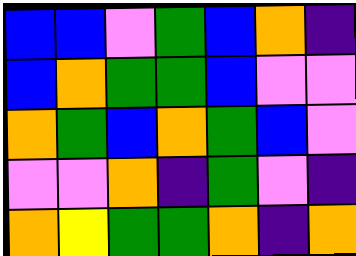[["blue", "blue", "violet", "green", "blue", "orange", "indigo"], ["blue", "orange", "green", "green", "blue", "violet", "violet"], ["orange", "green", "blue", "orange", "green", "blue", "violet"], ["violet", "violet", "orange", "indigo", "green", "violet", "indigo"], ["orange", "yellow", "green", "green", "orange", "indigo", "orange"]]